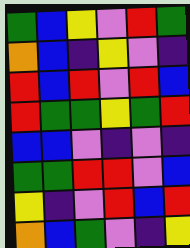[["green", "blue", "yellow", "violet", "red", "green"], ["orange", "blue", "indigo", "yellow", "violet", "indigo"], ["red", "blue", "red", "violet", "red", "blue"], ["red", "green", "green", "yellow", "green", "red"], ["blue", "blue", "violet", "indigo", "violet", "indigo"], ["green", "green", "red", "red", "violet", "blue"], ["yellow", "indigo", "violet", "red", "blue", "red"], ["orange", "blue", "green", "violet", "indigo", "yellow"]]